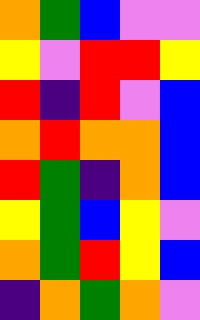[["orange", "green", "blue", "violet", "violet"], ["yellow", "violet", "red", "red", "yellow"], ["red", "indigo", "red", "violet", "blue"], ["orange", "red", "orange", "orange", "blue"], ["red", "green", "indigo", "orange", "blue"], ["yellow", "green", "blue", "yellow", "violet"], ["orange", "green", "red", "yellow", "blue"], ["indigo", "orange", "green", "orange", "violet"]]